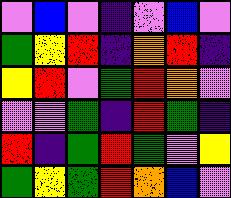[["violet", "blue", "violet", "indigo", "violet", "blue", "violet"], ["green", "yellow", "red", "indigo", "orange", "red", "indigo"], ["yellow", "red", "violet", "green", "red", "orange", "violet"], ["violet", "violet", "green", "indigo", "red", "green", "indigo"], ["red", "indigo", "green", "red", "green", "violet", "yellow"], ["green", "yellow", "green", "red", "orange", "blue", "violet"]]